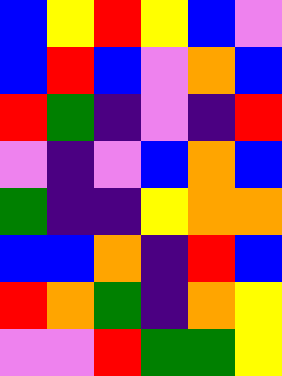[["blue", "yellow", "red", "yellow", "blue", "violet"], ["blue", "red", "blue", "violet", "orange", "blue"], ["red", "green", "indigo", "violet", "indigo", "red"], ["violet", "indigo", "violet", "blue", "orange", "blue"], ["green", "indigo", "indigo", "yellow", "orange", "orange"], ["blue", "blue", "orange", "indigo", "red", "blue"], ["red", "orange", "green", "indigo", "orange", "yellow"], ["violet", "violet", "red", "green", "green", "yellow"]]